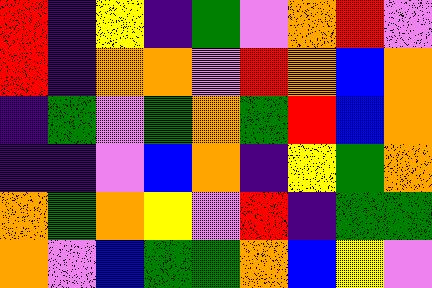[["red", "indigo", "yellow", "indigo", "green", "violet", "orange", "red", "violet"], ["red", "indigo", "orange", "orange", "violet", "red", "orange", "blue", "orange"], ["indigo", "green", "violet", "green", "orange", "green", "red", "blue", "orange"], ["indigo", "indigo", "violet", "blue", "orange", "indigo", "yellow", "green", "orange"], ["orange", "green", "orange", "yellow", "violet", "red", "indigo", "green", "green"], ["orange", "violet", "blue", "green", "green", "orange", "blue", "yellow", "violet"]]